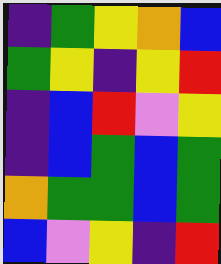[["indigo", "green", "yellow", "orange", "blue"], ["green", "yellow", "indigo", "yellow", "red"], ["indigo", "blue", "red", "violet", "yellow"], ["indigo", "blue", "green", "blue", "green"], ["orange", "green", "green", "blue", "green"], ["blue", "violet", "yellow", "indigo", "red"]]